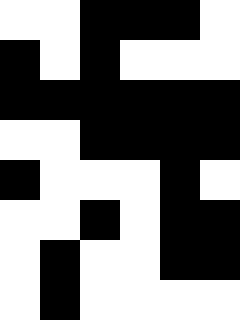[["white", "white", "black", "black", "black", "white"], ["black", "white", "black", "white", "white", "white"], ["black", "black", "black", "black", "black", "black"], ["white", "white", "black", "black", "black", "black"], ["black", "white", "white", "white", "black", "white"], ["white", "white", "black", "white", "black", "black"], ["white", "black", "white", "white", "black", "black"], ["white", "black", "white", "white", "white", "white"]]